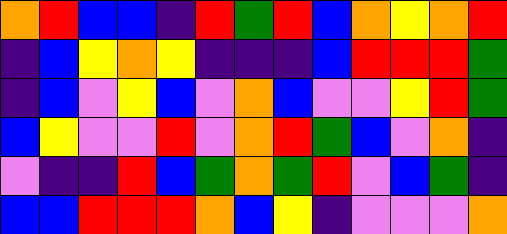[["orange", "red", "blue", "blue", "indigo", "red", "green", "red", "blue", "orange", "yellow", "orange", "red"], ["indigo", "blue", "yellow", "orange", "yellow", "indigo", "indigo", "indigo", "blue", "red", "red", "red", "green"], ["indigo", "blue", "violet", "yellow", "blue", "violet", "orange", "blue", "violet", "violet", "yellow", "red", "green"], ["blue", "yellow", "violet", "violet", "red", "violet", "orange", "red", "green", "blue", "violet", "orange", "indigo"], ["violet", "indigo", "indigo", "red", "blue", "green", "orange", "green", "red", "violet", "blue", "green", "indigo"], ["blue", "blue", "red", "red", "red", "orange", "blue", "yellow", "indigo", "violet", "violet", "violet", "orange"]]